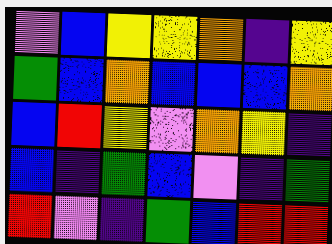[["violet", "blue", "yellow", "yellow", "orange", "indigo", "yellow"], ["green", "blue", "orange", "blue", "blue", "blue", "orange"], ["blue", "red", "yellow", "violet", "orange", "yellow", "indigo"], ["blue", "indigo", "green", "blue", "violet", "indigo", "green"], ["red", "violet", "indigo", "green", "blue", "red", "red"]]